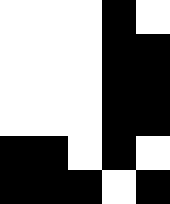[["white", "white", "white", "black", "white"], ["white", "white", "white", "black", "black"], ["white", "white", "white", "black", "black"], ["white", "white", "white", "black", "black"], ["black", "black", "white", "black", "white"], ["black", "black", "black", "white", "black"]]